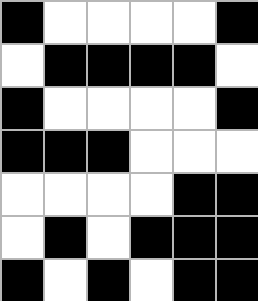[["black", "white", "white", "white", "white", "black"], ["white", "black", "black", "black", "black", "white"], ["black", "white", "white", "white", "white", "black"], ["black", "black", "black", "white", "white", "white"], ["white", "white", "white", "white", "black", "black"], ["white", "black", "white", "black", "black", "black"], ["black", "white", "black", "white", "black", "black"]]